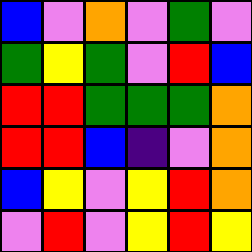[["blue", "violet", "orange", "violet", "green", "violet"], ["green", "yellow", "green", "violet", "red", "blue"], ["red", "red", "green", "green", "green", "orange"], ["red", "red", "blue", "indigo", "violet", "orange"], ["blue", "yellow", "violet", "yellow", "red", "orange"], ["violet", "red", "violet", "yellow", "red", "yellow"]]